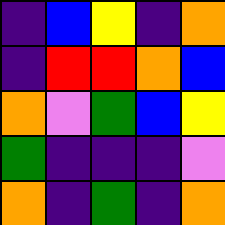[["indigo", "blue", "yellow", "indigo", "orange"], ["indigo", "red", "red", "orange", "blue"], ["orange", "violet", "green", "blue", "yellow"], ["green", "indigo", "indigo", "indigo", "violet"], ["orange", "indigo", "green", "indigo", "orange"]]